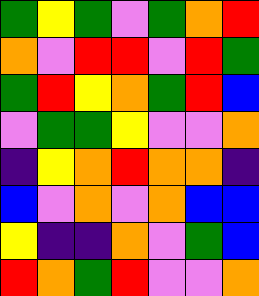[["green", "yellow", "green", "violet", "green", "orange", "red"], ["orange", "violet", "red", "red", "violet", "red", "green"], ["green", "red", "yellow", "orange", "green", "red", "blue"], ["violet", "green", "green", "yellow", "violet", "violet", "orange"], ["indigo", "yellow", "orange", "red", "orange", "orange", "indigo"], ["blue", "violet", "orange", "violet", "orange", "blue", "blue"], ["yellow", "indigo", "indigo", "orange", "violet", "green", "blue"], ["red", "orange", "green", "red", "violet", "violet", "orange"]]